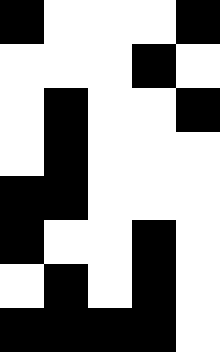[["black", "white", "white", "white", "black"], ["white", "white", "white", "black", "white"], ["white", "black", "white", "white", "black"], ["white", "black", "white", "white", "white"], ["black", "black", "white", "white", "white"], ["black", "white", "white", "black", "white"], ["white", "black", "white", "black", "white"], ["black", "black", "black", "black", "white"]]